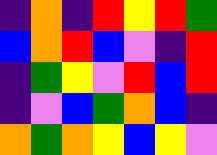[["indigo", "orange", "indigo", "red", "yellow", "red", "green"], ["blue", "orange", "red", "blue", "violet", "indigo", "red"], ["indigo", "green", "yellow", "violet", "red", "blue", "red"], ["indigo", "violet", "blue", "green", "orange", "blue", "indigo"], ["orange", "green", "orange", "yellow", "blue", "yellow", "violet"]]